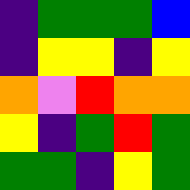[["indigo", "green", "green", "green", "blue"], ["indigo", "yellow", "yellow", "indigo", "yellow"], ["orange", "violet", "red", "orange", "orange"], ["yellow", "indigo", "green", "red", "green"], ["green", "green", "indigo", "yellow", "green"]]